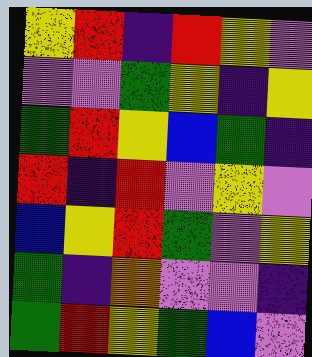[["yellow", "red", "indigo", "red", "yellow", "violet"], ["violet", "violet", "green", "yellow", "indigo", "yellow"], ["green", "red", "yellow", "blue", "green", "indigo"], ["red", "indigo", "red", "violet", "yellow", "violet"], ["blue", "yellow", "red", "green", "violet", "yellow"], ["green", "indigo", "orange", "violet", "violet", "indigo"], ["green", "red", "yellow", "green", "blue", "violet"]]